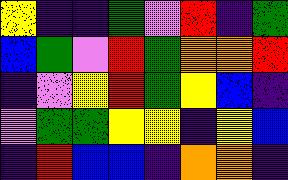[["yellow", "indigo", "indigo", "green", "violet", "red", "indigo", "green"], ["blue", "green", "violet", "red", "green", "orange", "orange", "red"], ["indigo", "violet", "yellow", "red", "green", "yellow", "blue", "indigo"], ["violet", "green", "green", "yellow", "yellow", "indigo", "yellow", "blue"], ["indigo", "red", "blue", "blue", "indigo", "orange", "orange", "indigo"]]